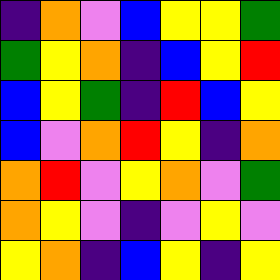[["indigo", "orange", "violet", "blue", "yellow", "yellow", "green"], ["green", "yellow", "orange", "indigo", "blue", "yellow", "red"], ["blue", "yellow", "green", "indigo", "red", "blue", "yellow"], ["blue", "violet", "orange", "red", "yellow", "indigo", "orange"], ["orange", "red", "violet", "yellow", "orange", "violet", "green"], ["orange", "yellow", "violet", "indigo", "violet", "yellow", "violet"], ["yellow", "orange", "indigo", "blue", "yellow", "indigo", "yellow"]]